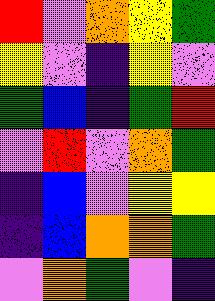[["red", "violet", "orange", "yellow", "green"], ["yellow", "violet", "indigo", "yellow", "violet"], ["green", "blue", "indigo", "green", "red"], ["violet", "red", "violet", "orange", "green"], ["indigo", "blue", "violet", "yellow", "yellow"], ["indigo", "blue", "orange", "orange", "green"], ["violet", "orange", "green", "violet", "indigo"]]